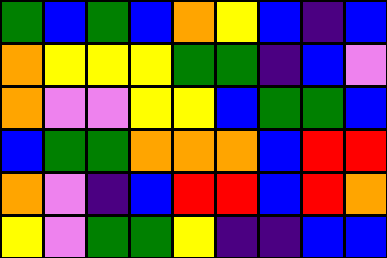[["green", "blue", "green", "blue", "orange", "yellow", "blue", "indigo", "blue"], ["orange", "yellow", "yellow", "yellow", "green", "green", "indigo", "blue", "violet"], ["orange", "violet", "violet", "yellow", "yellow", "blue", "green", "green", "blue"], ["blue", "green", "green", "orange", "orange", "orange", "blue", "red", "red"], ["orange", "violet", "indigo", "blue", "red", "red", "blue", "red", "orange"], ["yellow", "violet", "green", "green", "yellow", "indigo", "indigo", "blue", "blue"]]